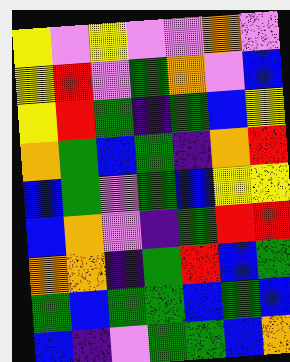[["yellow", "violet", "yellow", "violet", "violet", "orange", "violet"], ["yellow", "red", "violet", "green", "orange", "violet", "blue"], ["yellow", "red", "green", "indigo", "green", "blue", "yellow"], ["orange", "green", "blue", "green", "indigo", "orange", "red"], ["blue", "green", "violet", "green", "blue", "yellow", "yellow"], ["blue", "orange", "violet", "indigo", "green", "red", "red"], ["orange", "orange", "indigo", "green", "red", "blue", "green"], ["green", "blue", "green", "green", "blue", "green", "blue"], ["blue", "indigo", "violet", "green", "green", "blue", "orange"]]